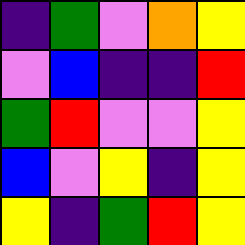[["indigo", "green", "violet", "orange", "yellow"], ["violet", "blue", "indigo", "indigo", "red"], ["green", "red", "violet", "violet", "yellow"], ["blue", "violet", "yellow", "indigo", "yellow"], ["yellow", "indigo", "green", "red", "yellow"]]